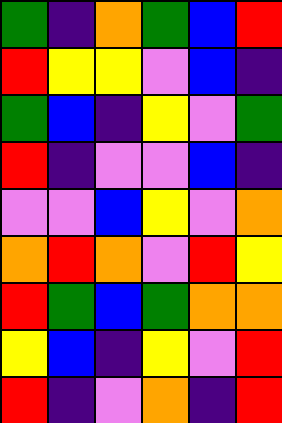[["green", "indigo", "orange", "green", "blue", "red"], ["red", "yellow", "yellow", "violet", "blue", "indigo"], ["green", "blue", "indigo", "yellow", "violet", "green"], ["red", "indigo", "violet", "violet", "blue", "indigo"], ["violet", "violet", "blue", "yellow", "violet", "orange"], ["orange", "red", "orange", "violet", "red", "yellow"], ["red", "green", "blue", "green", "orange", "orange"], ["yellow", "blue", "indigo", "yellow", "violet", "red"], ["red", "indigo", "violet", "orange", "indigo", "red"]]